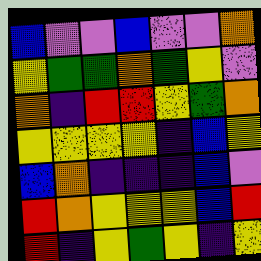[["blue", "violet", "violet", "blue", "violet", "violet", "orange"], ["yellow", "green", "green", "orange", "green", "yellow", "violet"], ["orange", "indigo", "red", "red", "yellow", "green", "orange"], ["yellow", "yellow", "yellow", "yellow", "indigo", "blue", "yellow"], ["blue", "orange", "indigo", "indigo", "indigo", "blue", "violet"], ["red", "orange", "yellow", "yellow", "yellow", "blue", "red"], ["red", "indigo", "yellow", "green", "yellow", "indigo", "yellow"]]